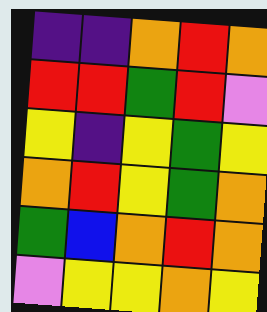[["indigo", "indigo", "orange", "red", "orange"], ["red", "red", "green", "red", "violet"], ["yellow", "indigo", "yellow", "green", "yellow"], ["orange", "red", "yellow", "green", "orange"], ["green", "blue", "orange", "red", "orange"], ["violet", "yellow", "yellow", "orange", "yellow"]]